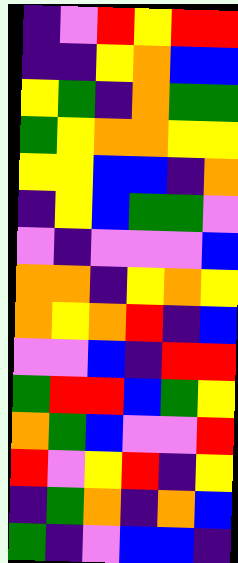[["indigo", "violet", "red", "yellow", "red", "red"], ["indigo", "indigo", "yellow", "orange", "blue", "blue"], ["yellow", "green", "indigo", "orange", "green", "green"], ["green", "yellow", "orange", "orange", "yellow", "yellow"], ["yellow", "yellow", "blue", "blue", "indigo", "orange"], ["indigo", "yellow", "blue", "green", "green", "violet"], ["violet", "indigo", "violet", "violet", "violet", "blue"], ["orange", "orange", "indigo", "yellow", "orange", "yellow"], ["orange", "yellow", "orange", "red", "indigo", "blue"], ["violet", "violet", "blue", "indigo", "red", "red"], ["green", "red", "red", "blue", "green", "yellow"], ["orange", "green", "blue", "violet", "violet", "red"], ["red", "violet", "yellow", "red", "indigo", "yellow"], ["indigo", "green", "orange", "indigo", "orange", "blue"], ["green", "indigo", "violet", "blue", "blue", "indigo"]]